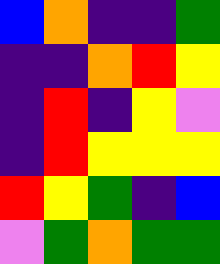[["blue", "orange", "indigo", "indigo", "green"], ["indigo", "indigo", "orange", "red", "yellow"], ["indigo", "red", "indigo", "yellow", "violet"], ["indigo", "red", "yellow", "yellow", "yellow"], ["red", "yellow", "green", "indigo", "blue"], ["violet", "green", "orange", "green", "green"]]